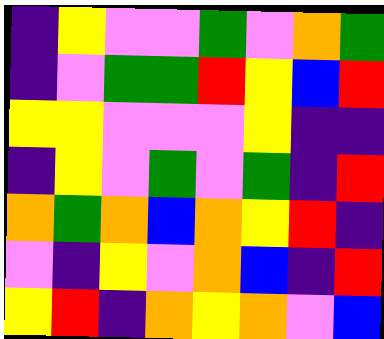[["indigo", "yellow", "violet", "violet", "green", "violet", "orange", "green"], ["indigo", "violet", "green", "green", "red", "yellow", "blue", "red"], ["yellow", "yellow", "violet", "violet", "violet", "yellow", "indigo", "indigo"], ["indigo", "yellow", "violet", "green", "violet", "green", "indigo", "red"], ["orange", "green", "orange", "blue", "orange", "yellow", "red", "indigo"], ["violet", "indigo", "yellow", "violet", "orange", "blue", "indigo", "red"], ["yellow", "red", "indigo", "orange", "yellow", "orange", "violet", "blue"]]